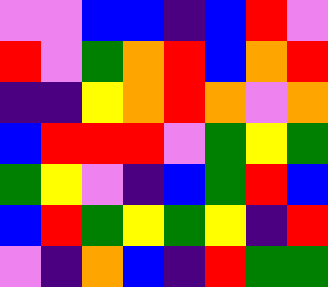[["violet", "violet", "blue", "blue", "indigo", "blue", "red", "violet"], ["red", "violet", "green", "orange", "red", "blue", "orange", "red"], ["indigo", "indigo", "yellow", "orange", "red", "orange", "violet", "orange"], ["blue", "red", "red", "red", "violet", "green", "yellow", "green"], ["green", "yellow", "violet", "indigo", "blue", "green", "red", "blue"], ["blue", "red", "green", "yellow", "green", "yellow", "indigo", "red"], ["violet", "indigo", "orange", "blue", "indigo", "red", "green", "green"]]